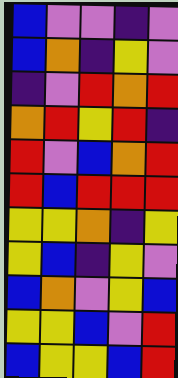[["blue", "violet", "violet", "indigo", "violet"], ["blue", "orange", "indigo", "yellow", "violet"], ["indigo", "violet", "red", "orange", "red"], ["orange", "red", "yellow", "red", "indigo"], ["red", "violet", "blue", "orange", "red"], ["red", "blue", "red", "red", "red"], ["yellow", "yellow", "orange", "indigo", "yellow"], ["yellow", "blue", "indigo", "yellow", "violet"], ["blue", "orange", "violet", "yellow", "blue"], ["yellow", "yellow", "blue", "violet", "red"], ["blue", "yellow", "yellow", "blue", "red"]]